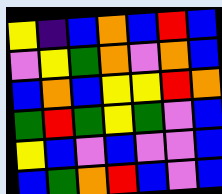[["yellow", "indigo", "blue", "orange", "blue", "red", "blue"], ["violet", "yellow", "green", "orange", "violet", "orange", "blue"], ["blue", "orange", "blue", "yellow", "yellow", "red", "orange"], ["green", "red", "green", "yellow", "green", "violet", "blue"], ["yellow", "blue", "violet", "blue", "violet", "violet", "blue"], ["blue", "green", "orange", "red", "blue", "violet", "blue"]]